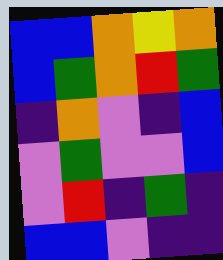[["blue", "blue", "orange", "yellow", "orange"], ["blue", "green", "orange", "red", "green"], ["indigo", "orange", "violet", "indigo", "blue"], ["violet", "green", "violet", "violet", "blue"], ["violet", "red", "indigo", "green", "indigo"], ["blue", "blue", "violet", "indigo", "indigo"]]